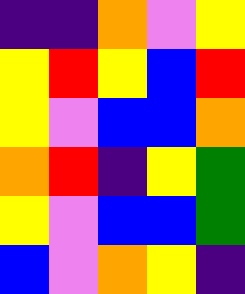[["indigo", "indigo", "orange", "violet", "yellow"], ["yellow", "red", "yellow", "blue", "red"], ["yellow", "violet", "blue", "blue", "orange"], ["orange", "red", "indigo", "yellow", "green"], ["yellow", "violet", "blue", "blue", "green"], ["blue", "violet", "orange", "yellow", "indigo"]]